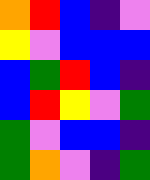[["orange", "red", "blue", "indigo", "violet"], ["yellow", "violet", "blue", "blue", "blue"], ["blue", "green", "red", "blue", "indigo"], ["blue", "red", "yellow", "violet", "green"], ["green", "violet", "blue", "blue", "indigo"], ["green", "orange", "violet", "indigo", "green"]]